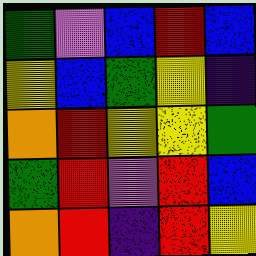[["green", "violet", "blue", "red", "blue"], ["yellow", "blue", "green", "yellow", "indigo"], ["orange", "red", "yellow", "yellow", "green"], ["green", "red", "violet", "red", "blue"], ["orange", "red", "indigo", "red", "yellow"]]